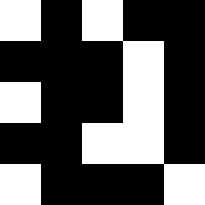[["white", "black", "white", "black", "black"], ["black", "black", "black", "white", "black"], ["white", "black", "black", "white", "black"], ["black", "black", "white", "white", "black"], ["white", "black", "black", "black", "white"]]